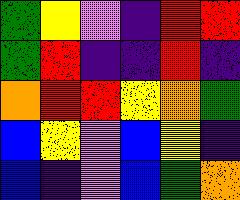[["green", "yellow", "violet", "indigo", "red", "red"], ["green", "red", "indigo", "indigo", "red", "indigo"], ["orange", "red", "red", "yellow", "orange", "green"], ["blue", "yellow", "violet", "blue", "yellow", "indigo"], ["blue", "indigo", "violet", "blue", "green", "orange"]]